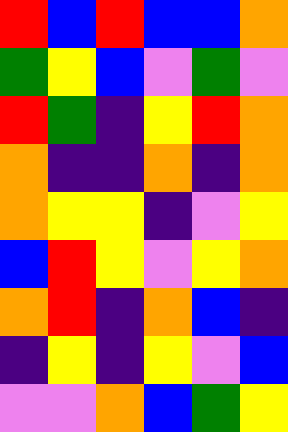[["red", "blue", "red", "blue", "blue", "orange"], ["green", "yellow", "blue", "violet", "green", "violet"], ["red", "green", "indigo", "yellow", "red", "orange"], ["orange", "indigo", "indigo", "orange", "indigo", "orange"], ["orange", "yellow", "yellow", "indigo", "violet", "yellow"], ["blue", "red", "yellow", "violet", "yellow", "orange"], ["orange", "red", "indigo", "orange", "blue", "indigo"], ["indigo", "yellow", "indigo", "yellow", "violet", "blue"], ["violet", "violet", "orange", "blue", "green", "yellow"]]